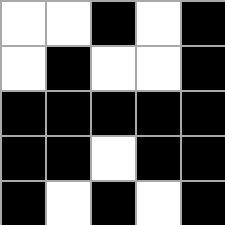[["white", "white", "black", "white", "black"], ["white", "black", "white", "white", "black"], ["black", "black", "black", "black", "black"], ["black", "black", "white", "black", "black"], ["black", "white", "black", "white", "black"]]